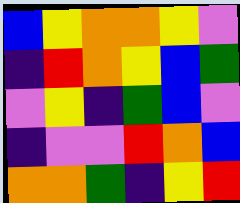[["blue", "yellow", "orange", "orange", "yellow", "violet"], ["indigo", "red", "orange", "yellow", "blue", "green"], ["violet", "yellow", "indigo", "green", "blue", "violet"], ["indigo", "violet", "violet", "red", "orange", "blue"], ["orange", "orange", "green", "indigo", "yellow", "red"]]